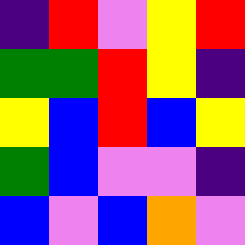[["indigo", "red", "violet", "yellow", "red"], ["green", "green", "red", "yellow", "indigo"], ["yellow", "blue", "red", "blue", "yellow"], ["green", "blue", "violet", "violet", "indigo"], ["blue", "violet", "blue", "orange", "violet"]]